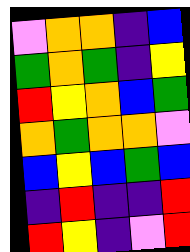[["violet", "orange", "orange", "indigo", "blue"], ["green", "orange", "green", "indigo", "yellow"], ["red", "yellow", "orange", "blue", "green"], ["orange", "green", "orange", "orange", "violet"], ["blue", "yellow", "blue", "green", "blue"], ["indigo", "red", "indigo", "indigo", "red"], ["red", "yellow", "indigo", "violet", "red"]]